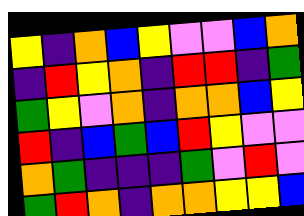[["yellow", "indigo", "orange", "blue", "yellow", "violet", "violet", "blue", "orange"], ["indigo", "red", "yellow", "orange", "indigo", "red", "red", "indigo", "green"], ["green", "yellow", "violet", "orange", "indigo", "orange", "orange", "blue", "yellow"], ["red", "indigo", "blue", "green", "blue", "red", "yellow", "violet", "violet"], ["orange", "green", "indigo", "indigo", "indigo", "green", "violet", "red", "violet"], ["green", "red", "orange", "indigo", "orange", "orange", "yellow", "yellow", "blue"]]